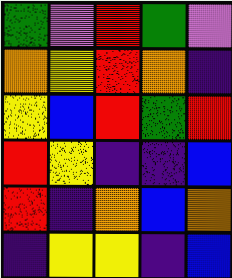[["green", "violet", "red", "green", "violet"], ["orange", "yellow", "red", "orange", "indigo"], ["yellow", "blue", "red", "green", "red"], ["red", "yellow", "indigo", "indigo", "blue"], ["red", "indigo", "orange", "blue", "orange"], ["indigo", "yellow", "yellow", "indigo", "blue"]]